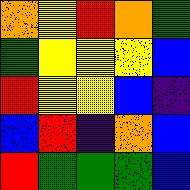[["orange", "yellow", "red", "orange", "green"], ["green", "yellow", "yellow", "yellow", "blue"], ["red", "yellow", "yellow", "blue", "indigo"], ["blue", "red", "indigo", "orange", "blue"], ["red", "green", "green", "green", "blue"]]